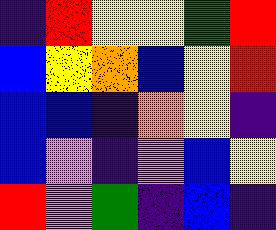[["indigo", "red", "yellow", "yellow", "green", "red"], ["blue", "yellow", "orange", "blue", "yellow", "red"], ["blue", "blue", "indigo", "orange", "yellow", "indigo"], ["blue", "violet", "indigo", "violet", "blue", "yellow"], ["red", "violet", "green", "indigo", "blue", "indigo"]]